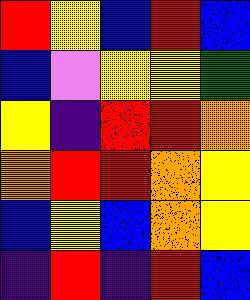[["red", "yellow", "blue", "red", "blue"], ["blue", "violet", "yellow", "yellow", "green"], ["yellow", "indigo", "red", "red", "orange"], ["orange", "red", "red", "orange", "yellow"], ["blue", "yellow", "blue", "orange", "yellow"], ["indigo", "red", "indigo", "red", "blue"]]